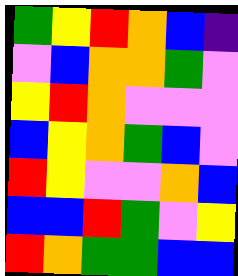[["green", "yellow", "red", "orange", "blue", "indigo"], ["violet", "blue", "orange", "orange", "green", "violet"], ["yellow", "red", "orange", "violet", "violet", "violet"], ["blue", "yellow", "orange", "green", "blue", "violet"], ["red", "yellow", "violet", "violet", "orange", "blue"], ["blue", "blue", "red", "green", "violet", "yellow"], ["red", "orange", "green", "green", "blue", "blue"]]